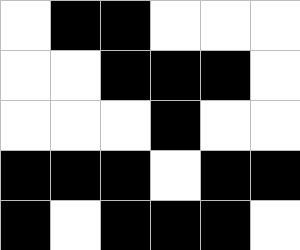[["white", "black", "black", "white", "white", "white"], ["white", "white", "black", "black", "black", "white"], ["white", "white", "white", "black", "white", "white"], ["black", "black", "black", "white", "black", "black"], ["black", "white", "black", "black", "black", "white"]]